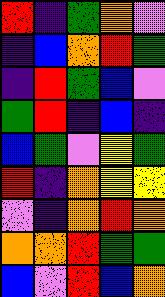[["red", "indigo", "green", "orange", "violet"], ["indigo", "blue", "orange", "red", "green"], ["indigo", "red", "green", "blue", "violet"], ["green", "red", "indigo", "blue", "indigo"], ["blue", "green", "violet", "yellow", "green"], ["red", "indigo", "orange", "yellow", "yellow"], ["violet", "indigo", "orange", "red", "orange"], ["orange", "orange", "red", "green", "green"], ["blue", "violet", "red", "blue", "orange"]]